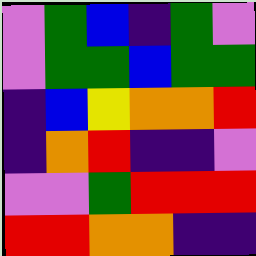[["violet", "green", "blue", "indigo", "green", "violet"], ["violet", "green", "green", "blue", "green", "green"], ["indigo", "blue", "yellow", "orange", "orange", "red"], ["indigo", "orange", "red", "indigo", "indigo", "violet"], ["violet", "violet", "green", "red", "red", "red"], ["red", "red", "orange", "orange", "indigo", "indigo"]]